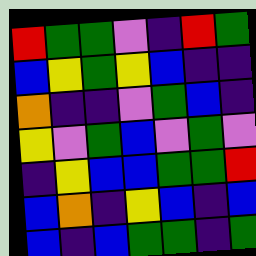[["red", "green", "green", "violet", "indigo", "red", "green"], ["blue", "yellow", "green", "yellow", "blue", "indigo", "indigo"], ["orange", "indigo", "indigo", "violet", "green", "blue", "indigo"], ["yellow", "violet", "green", "blue", "violet", "green", "violet"], ["indigo", "yellow", "blue", "blue", "green", "green", "red"], ["blue", "orange", "indigo", "yellow", "blue", "indigo", "blue"], ["blue", "indigo", "blue", "green", "green", "indigo", "green"]]